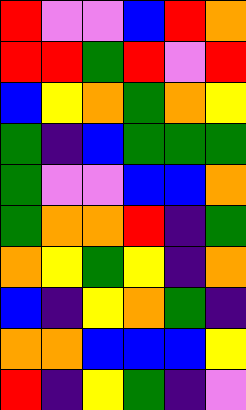[["red", "violet", "violet", "blue", "red", "orange"], ["red", "red", "green", "red", "violet", "red"], ["blue", "yellow", "orange", "green", "orange", "yellow"], ["green", "indigo", "blue", "green", "green", "green"], ["green", "violet", "violet", "blue", "blue", "orange"], ["green", "orange", "orange", "red", "indigo", "green"], ["orange", "yellow", "green", "yellow", "indigo", "orange"], ["blue", "indigo", "yellow", "orange", "green", "indigo"], ["orange", "orange", "blue", "blue", "blue", "yellow"], ["red", "indigo", "yellow", "green", "indigo", "violet"]]